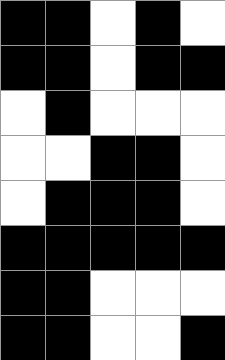[["black", "black", "white", "black", "white"], ["black", "black", "white", "black", "black"], ["white", "black", "white", "white", "white"], ["white", "white", "black", "black", "white"], ["white", "black", "black", "black", "white"], ["black", "black", "black", "black", "black"], ["black", "black", "white", "white", "white"], ["black", "black", "white", "white", "black"]]